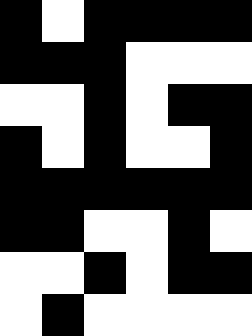[["black", "white", "black", "black", "black", "black"], ["black", "black", "black", "white", "white", "white"], ["white", "white", "black", "white", "black", "black"], ["black", "white", "black", "white", "white", "black"], ["black", "black", "black", "black", "black", "black"], ["black", "black", "white", "white", "black", "white"], ["white", "white", "black", "white", "black", "black"], ["white", "black", "white", "white", "white", "white"]]